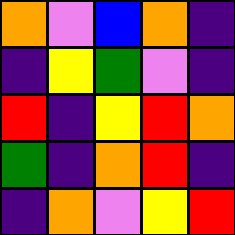[["orange", "violet", "blue", "orange", "indigo"], ["indigo", "yellow", "green", "violet", "indigo"], ["red", "indigo", "yellow", "red", "orange"], ["green", "indigo", "orange", "red", "indigo"], ["indigo", "orange", "violet", "yellow", "red"]]